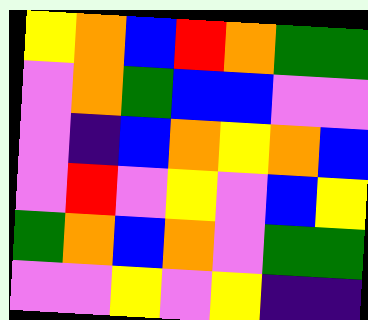[["yellow", "orange", "blue", "red", "orange", "green", "green"], ["violet", "orange", "green", "blue", "blue", "violet", "violet"], ["violet", "indigo", "blue", "orange", "yellow", "orange", "blue"], ["violet", "red", "violet", "yellow", "violet", "blue", "yellow"], ["green", "orange", "blue", "orange", "violet", "green", "green"], ["violet", "violet", "yellow", "violet", "yellow", "indigo", "indigo"]]